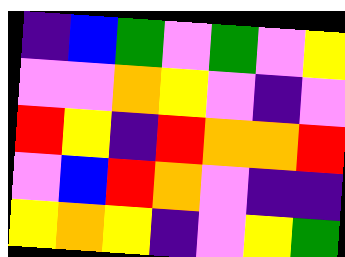[["indigo", "blue", "green", "violet", "green", "violet", "yellow"], ["violet", "violet", "orange", "yellow", "violet", "indigo", "violet"], ["red", "yellow", "indigo", "red", "orange", "orange", "red"], ["violet", "blue", "red", "orange", "violet", "indigo", "indigo"], ["yellow", "orange", "yellow", "indigo", "violet", "yellow", "green"]]